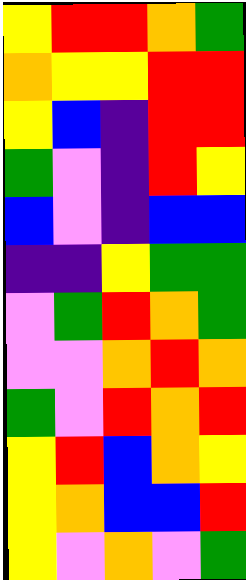[["yellow", "red", "red", "orange", "green"], ["orange", "yellow", "yellow", "red", "red"], ["yellow", "blue", "indigo", "red", "red"], ["green", "violet", "indigo", "red", "yellow"], ["blue", "violet", "indigo", "blue", "blue"], ["indigo", "indigo", "yellow", "green", "green"], ["violet", "green", "red", "orange", "green"], ["violet", "violet", "orange", "red", "orange"], ["green", "violet", "red", "orange", "red"], ["yellow", "red", "blue", "orange", "yellow"], ["yellow", "orange", "blue", "blue", "red"], ["yellow", "violet", "orange", "violet", "green"]]